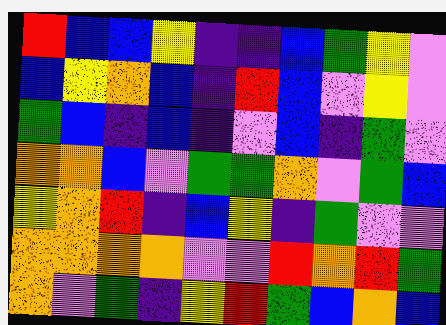[["red", "blue", "blue", "yellow", "indigo", "indigo", "blue", "green", "yellow", "violet"], ["blue", "yellow", "orange", "blue", "indigo", "red", "blue", "violet", "yellow", "violet"], ["green", "blue", "indigo", "blue", "indigo", "violet", "blue", "indigo", "green", "violet"], ["orange", "orange", "blue", "violet", "green", "green", "orange", "violet", "green", "blue"], ["yellow", "orange", "red", "indigo", "blue", "yellow", "indigo", "green", "violet", "violet"], ["orange", "orange", "orange", "orange", "violet", "violet", "red", "orange", "red", "green"], ["orange", "violet", "green", "indigo", "yellow", "red", "green", "blue", "orange", "blue"]]